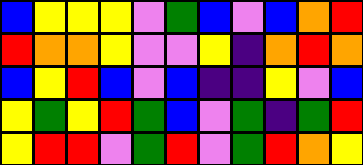[["blue", "yellow", "yellow", "yellow", "violet", "green", "blue", "violet", "blue", "orange", "red"], ["red", "orange", "orange", "yellow", "violet", "violet", "yellow", "indigo", "orange", "red", "orange"], ["blue", "yellow", "red", "blue", "violet", "blue", "indigo", "indigo", "yellow", "violet", "blue"], ["yellow", "green", "yellow", "red", "green", "blue", "violet", "green", "indigo", "green", "red"], ["yellow", "red", "red", "violet", "green", "red", "violet", "green", "red", "orange", "yellow"]]